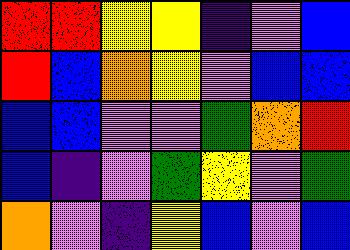[["red", "red", "yellow", "yellow", "indigo", "violet", "blue"], ["red", "blue", "orange", "yellow", "violet", "blue", "blue"], ["blue", "blue", "violet", "violet", "green", "orange", "red"], ["blue", "indigo", "violet", "green", "yellow", "violet", "green"], ["orange", "violet", "indigo", "yellow", "blue", "violet", "blue"]]